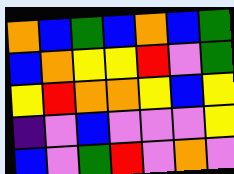[["orange", "blue", "green", "blue", "orange", "blue", "green"], ["blue", "orange", "yellow", "yellow", "red", "violet", "green"], ["yellow", "red", "orange", "orange", "yellow", "blue", "yellow"], ["indigo", "violet", "blue", "violet", "violet", "violet", "yellow"], ["blue", "violet", "green", "red", "violet", "orange", "violet"]]